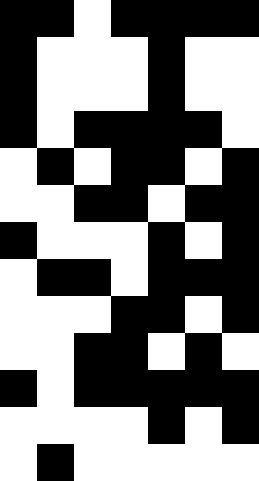[["black", "black", "white", "black", "black", "black", "black"], ["black", "white", "white", "white", "black", "white", "white"], ["black", "white", "white", "white", "black", "white", "white"], ["black", "white", "black", "black", "black", "black", "white"], ["white", "black", "white", "black", "black", "white", "black"], ["white", "white", "black", "black", "white", "black", "black"], ["black", "white", "white", "white", "black", "white", "black"], ["white", "black", "black", "white", "black", "black", "black"], ["white", "white", "white", "black", "black", "white", "black"], ["white", "white", "black", "black", "white", "black", "white"], ["black", "white", "black", "black", "black", "black", "black"], ["white", "white", "white", "white", "black", "white", "black"], ["white", "black", "white", "white", "white", "white", "white"]]